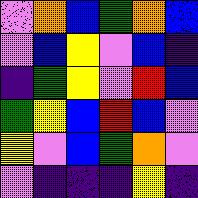[["violet", "orange", "blue", "green", "orange", "blue"], ["violet", "blue", "yellow", "violet", "blue", "indigo"], ["indigo", "green", "yellow", "violet", "red", "blue"], ["green", "yellow", "blue", "red", "blue", "violet"], ["yellow", "violet", "blue", "green", "orange", "violet"], ["violet", "indigo", "indigo", "indigo", "yellow", "indigo"]]